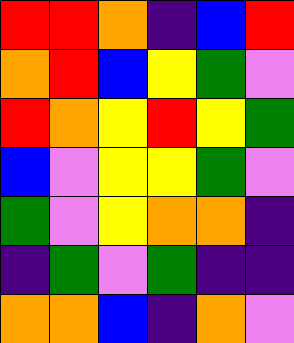[["red", "red", "orange", "indigo", "blue", "red"], ["orange", "red", "blue", "yellow", "green", "violet"], ["red", "orange", "yellow", "red", "yellow", "green"], ["blue", "violet", "yellow", "yellow", "green", "violet"], ["green", "violet", "yellow", "orange", "orange", "indigo"], ["indigo", "green", "violet", "green", "indigo", "indigo"], ["orange", "orange", "blue", "indigo", "orange", "violet"]]